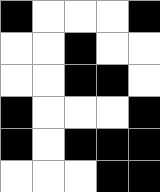[["black", "white", "white", "white", "black"], ["white", "white", "black", "white", "white"], ["white", "white", "black", "black", "white"], ["black", "white", "white", "white", "black"], ["black", "white", "black", "black", "black"], ["white", "white", "white", "black", "black"]]